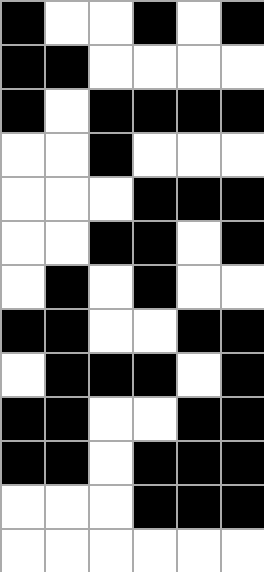[["black", "white", "white", "black", "white", "black"], ["black", "black", "white", "white", "white", "white"], ["black", "white", "black", "black", "black", "black"], ["white", "white", "black", "white", "white", "white"], ["white", "white", "white", "black", "black", "black"], ["white", "white", "black", "black", "white", "black"], ["white", "black", "white", "black", "white", "white"], ["black", "black", "white", "white", "black", "black"], ["white", "black", "black", "black", "white", "black"], ["black", "black", "white", "white", "black", "black"], ["black", "black", "white", "black", "black", "black"], ["white", "white", "white", "black", "black", "black"], ["white", "white", "white", "white", "white", "white"]]